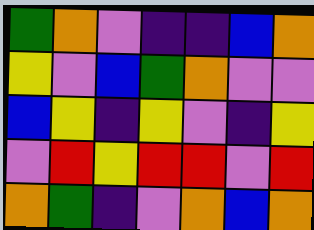[["green", "orange", "violet", "indigo", "indigo", "blue", "orange"], ["yellow", "violet", "blue", "green", "orange", "violet", "violet"], ["blue", "yellow", "indigo", "yellow", "violet", "indigo", "yellow"], ["violet", "red", "yellow", "red", "red", "violet", "red"], ["orange", "green", "indigo", "violet", "orange", "blue", "orange"]]